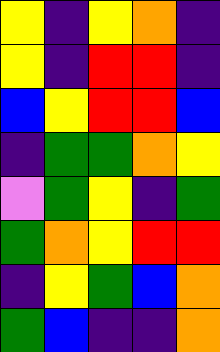[["yellow", "indigo", "yellow", "orange", "indigo"], ["yellow", "indigo", "red", "red", "indigo"], ["blue", "yellow", "red", "red", "blue"], ["indigo", "green", "green", "orange", "yellow"], ["violet", "green", "yellow", "indigo", "green"], ["green", "orange", "yellow", "red", "red"], ["indigo", "yellow", "green", "blue", "orange"], ["green", "blue", "indigo", "indigo", "orange"]]